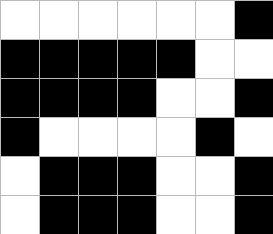[["white", "white", "white", "white", "white", "white", "black"], ["black", "black", "black", "black", "black", "white", "white"], ["black", "black", "black", "black", "white", "white", "black"], ["black", "white", "white", "white", "white", "black", "white"], ["white", "black", "black", "black", "white", "white", "black"], ["white", "black", "black", "black", "white", "white", "black"]]